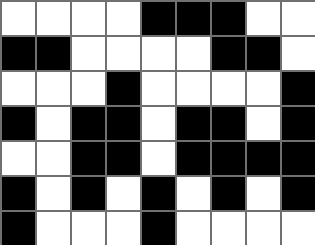[["white", "white", "white", "white", "black", "black", "black", "white", "white"], ["black", "black", "white", "white", "white", "white", "black", "black", "white"], ["white", "white", "white", "black", "white", "white", "white", "white", "black"], ["black", "white", "black", "black", "white", "black", "black", "white", "black"], ["white", "white", "black", "black", "white", "black", "black", "black", "black"], ["black", "white", "black", "white", "black", "white", "black", "white", "black"], ["black", "white", "white", "white", "black", "white", "white", "white", "white"]]